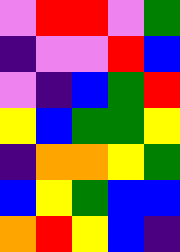[["violet", "red", "red", "violet", "green"], ["indigo", "violet", "violet", "red", "blue"], ["violet", "indigo", "blue", "green", "red"], ["yellow", "blue", "green", "green", "yellow"], ["indigo", "orange", "orange", "yellow", "green"], ["blue", "yellow", "green", "blue", "blue"], ["orange", "red", "yellow", "blue", "indigo"]]